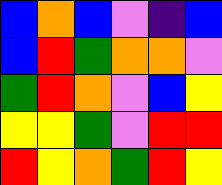[["blue", "orange", "blue", "violet", "indigo", "blue"], ["blue", "red", "green", "orange", "orange", "violet"], ["green", "red", "orange", "violet", "blue", "yellow"], ["yellow", "yellow", "green", "violet", "red", "red"], ["red", "yellow", "orange", "green", "red", "yellow"]]